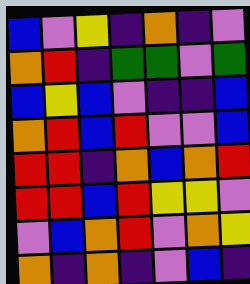[["blue", "violet", "yellow", "indigo", "orange", "indigo", "violet"], ["orange", "red", "indigo", "green", "green", "violet", "green"], ["blue", "yellow", "blue", "violet", "indigo", "indigo", "blue"], ["orange", "red", "blue", "red", "violet", "violet", "blue"], ["red", "red", "indigo", "orange", "blue", "orange", "red"], ["red", "red", "blue", "red", "yellow", "yellow", "violet"], ["violet", "blue", "orange", "red", "violet", "orange", "yellow"], ["orange", "indigo", "orange", "indigo", "violet", "blue", "indigo"]]